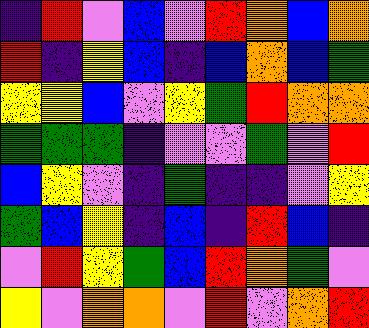[["indigo", "red", "violet", "blue", "violet", "red", "orange", "blue", "orange"], ["red", "indigo", "yellow", "blue", "indigo", "blue", "orange", "blue", "green"], ["yellow", "yellow", "blue", "violet", "yellow", "green", "red", "orange", "orange"], ["green", "green", "green", "indigo", "violet", "violet", "green", "violet", "red"], ["blue", "yellow", "violet", "indigo", "green", "indigo", "indigo", "violet", "yellow"], ["green", "blue", "yellow", "indigo", "blue", "indigo", "red", "blue", "indigo"], ["violet", "red", "yellow", "green", "blue", "red", "orange", "green", "violet"], ["yellow", "violet", "orange", "orange", "violet", "red", "violet", "orange", "red"]]